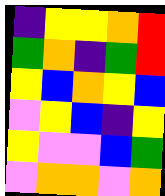[["indigo", "yellow", "yellow", "orange", "red"], ["green", "orange", "indigo", "green", "red"], ["yellow", "blue", "orange", "yellow", "blue"], ["violet", "yellow", "blue", "indigo", "yellow"], ["yellow", "violet", "violet", "blue", "green"], ["violet", "orange", "orange", "violet", "orange"]]